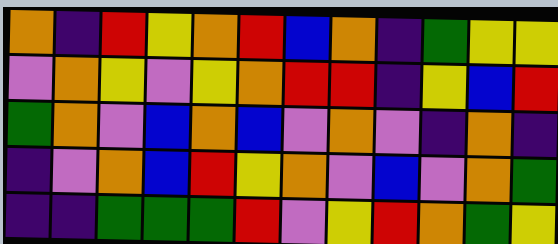[["orange", "indigo", "red", "yellow", "orange", "red", "blue", "orange", "indigo", "green", "yellow", "yellow"], ["violet", "orange", "yellow", "violet", "yellow", "orange", "red", "red", "indigo", "yellow", "blue", "red"], ["green", "orange", "violet", "blue", "orange", "blue", "violet", "orange", "violet", "indigo", "orange", "indigo"], ["indigo", "violet", "orange", "blue", "red", "yellow", "orange", "violet", "blue", "violet", "orange", "green"], ["indigo", "indigo", "green", "green", "green", "red", "violet", "yellow", "red", "orange", "green", "yellow"]]